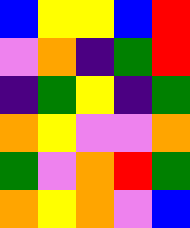[["blue", "yellow", "yellow", "blue", "red"], ["violet", "orange", "indigo", "green", "red"], ["indigo", "green", "yellow", "indigo", "green"], ["orange", "yellow", "violet", "violet", "orange"], ["green", "violet", "orange", "red", "green"], ["orange", "yellow", "orange", "violet", "blue"]]